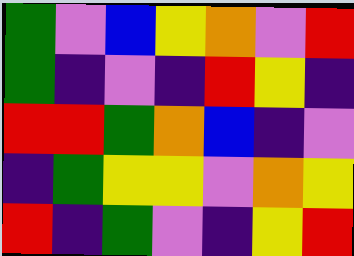[["green", "violet", "blue", "yellow", "orange", "violet", "red"], ["green", "indigo", "violet", "indigo", "red", "yellow", "indigo"], ["red", "red", "green", "orange", "blue", "indigo", "violet"], ["indigo", "green", "yellow", "yellow", "violet", "orange", "yellow"], ["red", "indigo", "green", "violet", "indigo", "yellow", "red"]]